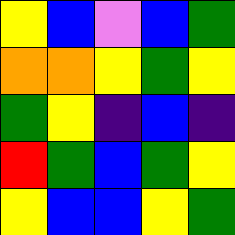[["yellow", "blue", "violet", "blue", "green"], ["orange", "orange", "yellow", "green", "yellow"], ["green", "yellow", "indigo", "blue", "indigo"], ["red", "green", "blue", "green", "yellow"], ["yellow", "blue", "blue", "yellow", "green"]]